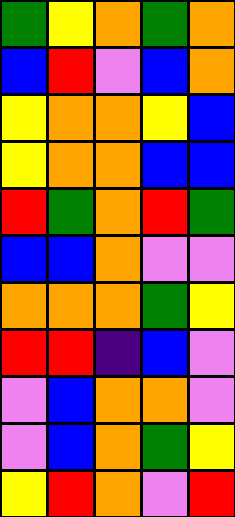[["green", "yellow", "orange", "green", "orange"], ["blue", "red", "violet", "blue", "orange"], ["yellow", "orange", "orange", "yellow", "blue"], ["yellow", "orange", "orange", "blue", "blue"], ["red", "green", "orange", "red", "green"], ["blue", "blue", "orange", "violet", "violet"], ["orange", "orange", "orange", "green", "yellow"], ["red", "red", "indigo", "blue", "violet"], ["violet", "blue", "orange", "orange", "violet"], ["violet", "blue", "orange", "green", "yellow"], ["yellow", "red", "orange", "violet", "red"]]